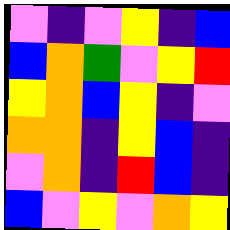[["violet", "indigo", "violet", "yellow", "indigo", "blue"], ["blue", "orange", "green", "violet", "yellow", "red"], ["yellow", "orange", "blue", "yellow", "indigo", "violet"], ["orange", "orange", "indigo", "yellow", "blue", "indigo"], ["violet", "orange", "indigo", "red", "blue", "indigo"], ["blue", "violet", "yellow", "violet", "orange", "yellow"]]